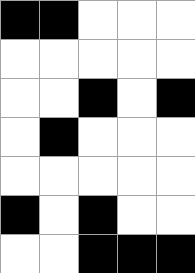[["black", "black", "white", "white", "white"], ["white", "white", "white", "white", "white"], ["white", "white", "black", "white", "black"], ["white", "black", "white", "white", "white"], ["white", "white", "white", "white", "white"], ["black", "white", "black", "white", "white"], ["white", "white", "black", "black", "black"]]